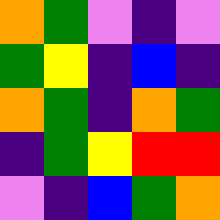[["orange", "green", "violet", "indigo", "violet"], ["green", "yellow", "indigo", "blue", "indigo"], ["orange", "green", "indigo", "orange", "green"], ["indigo", "green", "yellow", "red", "red"], ["violet", "indigo", "blue", "green", "orange"]]